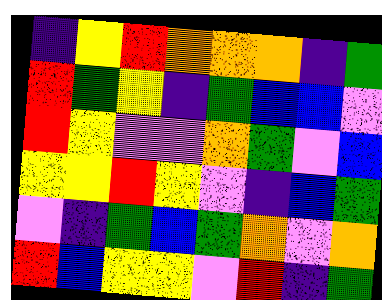[["indigo", "yellow", "red", "orange", "orange", "orange", "indigo", "green"], ["red", "green", "yellow", "indigo", "green", "blue", "blue", "violet"], ["red", "yellow", "violet", "violet", "orange", "green", "violet", "blue"], ["yellow", "yellow", "red", "yellow", "violet", "indigo", "blue", "green"], ["violet", "indigo", "green", "blue", "green", "orange", "violet", "orange"], ["red", "blue", "yellow", "yellow", "violet", "red", "indigo", "green"]]